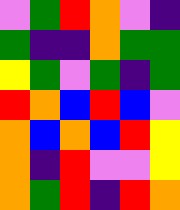[["violet", "green", "red", "orange", "violet", "indigo"], ["green", "indigo", "indigo", "orange", "green", "green"], ["yellow", "green", "violet", "green", "indigo", "green"], ["red", "orange", "blue", "red", "blue", "violet"], ["orange", "blue", "orange", "blue", "red", "yellow"], ["orange", "indigo", "red", "violet", "violet", "yellow"], ["orange", "green", "red", "indigo", "red", "orange"]]